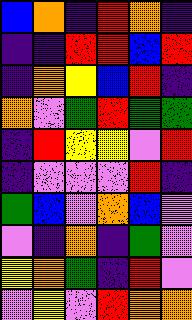[["blue", "orange", "indigo", "red", "orange", "indigo"], ["indigo", "indigo", "red", "red", "blue", "red"], ["indigo", "orange", "yellow", "blue", "red", "indigo"], ["orange", "violet", "green", "red", "green", "green"], ["indigo", "red", "yellow", "yellow", "violet", "red"], ["indigo", "violet", "violet", "violet", "red", "indigo"], ["green", "blue", "violet", "orange", "blue", "violet"], ["violet", "indigo", "orange", "indigo", "green", "violet"], ["yellow", "orange", "green", "indigo", "red", "violet"], ["violet", "yellow", "violet", "red", "orange", "orange"]]